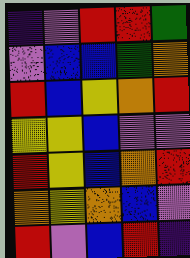[["indigo", "violet", "red", "red", "green"], ["violet", "blue", "blue", "green", "orange"], ["red", "blue", "yellow", "orange", "red"], ["yellow", "yellow", "blue", "violet", "violet"], ["red", "yellow", "blue", "orange", "red"], ["orange", "yellow", "orange", "blue", "violet"], ["red", "violet", "blue", "red", "indigo"]]